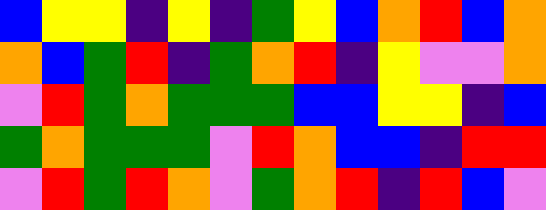[["blue", "yellow", "yellow", "indigo", "yellow", "indigo", "green", "yellow", "blue", "orange", "red", "blue", "orange"], ["orange", "blue", "green", "red", "indigo", "green", "orange", "red", "indigo", "yellow", "violet", "violet", "orange"], ["violet", "red", "green", "orange", "green", "green", "green", "blue", "blue", "yellow", "yellow", "indigo", "blue"], ["green", "orange", "green", "green", "green", "violet", "red", "orange", "blue", "blue", "indigo", "red", "red"], ["violet", "red", "green", "red", "orange", "violet", "green", "orange", "red", "indigo", "red", "blue", "violet"]]